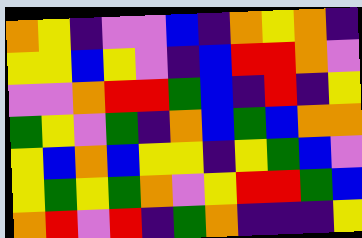[["orange", "yellow", "indigo", "violet", "violet", "blue", "indigo", "orange", "yellow", "orange", "indigo"], ["yellow", "yellow", "blue", "yellow", "violet", "indigo", "blue", "red", "red", "orange", "violet"], ["violet", "violet", "orange", "red", "red", "green", "blue", "indigo", "red", "indigo", "yellow"], ["green", "yellow", "violet", "green", "indigo", "orange", "blue", "green", "blue", "orange", "orange"], ["yellow", "blue", "orange", "blue", "yellow", "yellow", "indigo", "yellow", "green", "blue", "violet"], ["yellow", "green", "yellow", "green", "orange", "violet", "yellow", "red", "red", "green", "blue"], ["orange", "red", "violet", "red", "indigo", "green", "orange", "indigo", "indigo", "indigo", "yellow"]]